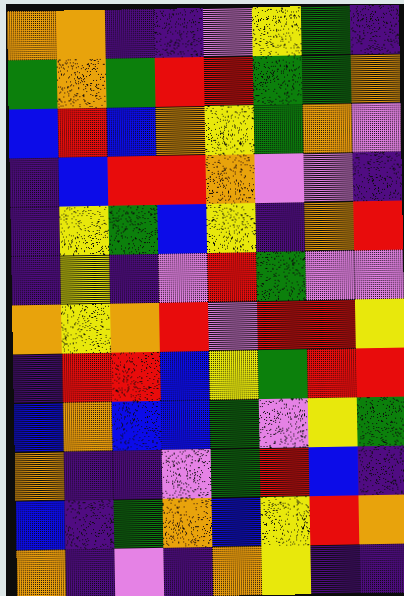[["orange", "orange", "indigo", "indigo", "violet", "yellow", "green", "indigo"], ["green", "orange", "green", "red", "red", "green", "green", "orange"], ["blue", "red", "blue", "orange", "yellow", "green", "orange", "violet"], ["indigo", "blue", "red", "red", "orange", "violet", "violet", "indigo"], ["indigo", "yellow", "green", "blue", "yellow", "indigo", "orange", "red"], ["indigo", "yellow", "indigo", "violet", "red", "green", "violet", "violet"], ["orange", "yellow", "orange", "red", "violet", "red", "red", "yellow"], ["indigo", "red", "red", "blue", "yellow", "green", "red", "red"], ["blue", "orange", "blue", "blue", "green", "violet", "yellow", "green"], ["orange", "indigo", "indigo", "violet", "green", "red", "blue", "indigo"], ["blue", "indigo", "green", "orange", "blue", "yellow", "red", "orange"], ["orange", "indigo", "violet", "indigo", "orange", "yellow", "indigo", "indigo"]]